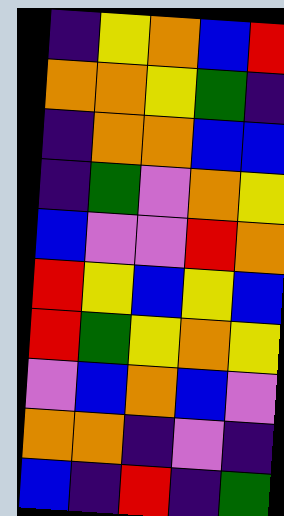[["indigo", "yellow", "orange", "blue", "red"], ["orange", "orange", "yellow", "green", "indigo"], ["indigo", "orange", "orange", "blue", "blue"], ["indigo", "green", "violet", "orange", "yellow"], ["blue", "violet", "violet", "red", "orange"], ["red", "yellow", "blue", "yellow", "blue"], ["red", "green", "yellow", "orange", "yellow"], ["violet", "blue", "orange", "blue", "violet"], ["orange", "orange", "indigo", "violet", "indigo"], ["blue", "indigo", "red", "indigo", "green"]]